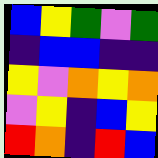[["blue", "yellow", "green", "violet", "green"], ["indigo", "blue", "blue", "indigo", "indigo"], ["yellow", "violet", "orange", "yellow", "orange"], ["violet", "yellow", "indigo", "blue", "yellow"], ["red", "orange", "indigo", "red", "blue"]]